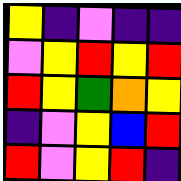[["yellow", "indigo", "violet", "indigo", "indigo"], ["violet", "yellow", "red", "yellow", "red"], ["red", "yellow", "green", "orange", "yellow"], ["indigo", "violet", "yellow", "blue", "red"], ["red", "violet", "yellow", "red", "indigo"]]